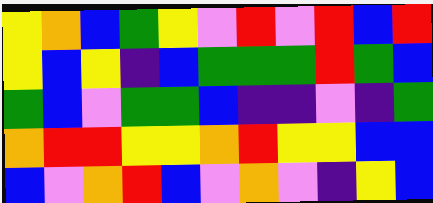[["yellow", "orange", "blue", "green", "yellow", "violet", "red", "violet", "red", "blue", "red"], ["yellow", "blue", "yellow", "indigo", "blue", "green", "green", "green", "red", "green", "blue"], ["green", "blue", "violet", "green", "green", "blue", "indigo", "indigo", "violet", "indigo", "green"], ["orange", "red", "red", "yellow", "yellow", "orange", "red", "yellow", "yellow", "blue", "blue"], ["blue", "violet", "orange", "red", "blue", "violet", "orange", "violet", "indigo", "yellow", "blue"]]